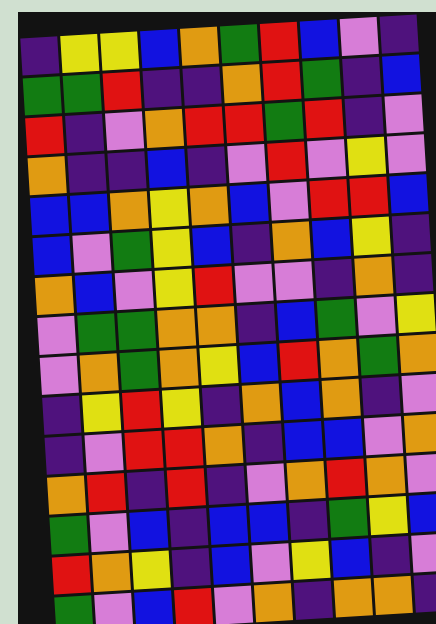[["indigo", "yellow", "yellow", "blue", "orange", "green", "red", "blue", "violet", "indigo"], ["green", "green", "red", "indigo", "indigo", "orange", "red", "green", "indigo", "blue"], ["red", "indigo", "violet", "orange", "red", "red", "green", "red", "indigo", "violet"], ["orange", "indigo", "indigo", "blue", "indigo", "violet", "red", "violet", "yellow", "violet"], ["blue", "blue", "orange", "yellow", "orange", "blue", "violet", "red", "red", "blue"], ["blue", "violet", "green", "yellow", "blue", "indigo", "orange", "blue", "yellow", "indigo"], ["orange", "blue", "violet", "yellow", "red", "violet", "violet", "indigo", "orange", "indigo"], ["violet", "green", "green", "orange", "orange", "indigo", "blue", "green", "violet", "yellow"], ["violet", "orange", "green", "orange", "yellow", "blue", "red", "orange", "green", "orange"], ["indigo", "yellow", "red", "yellow", "indigo", "orange", "blue", "orange", "indigo", "violet"], ["indigo", "violet", "red", "red", "orange", "indigo", "blue", "blue", "violet", "orange"], ["orange", "red", "indigo", "red", "indigo", "violet", "orange", "red", "orange", "violet"], ["green", "violet", "blue", "indigo", "blue", "blue", "indigo", "green", "yellow", "blue"], ["red", "orange", "yellow", "indigo", "blue", "violet", "yellow", "blue", "indigo", "violet"], ["green", "violet", "blue", "red", "violet", "orange", "indigo", "orange", "orange", "indigo"]]